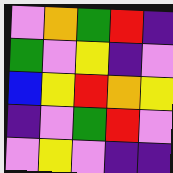[["violet", "orange", "green", "red", "indigo"], ["green", "violet", "yellow", "indigo", "violet"], ["blue", "yellow", "red", "orange", "yellow"], ["indigo", "violet", "green", "red", "violet"], ["violet", "yellow", "violet", "indigo", "indigo"]]